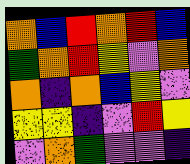[["orange", "blue", "red", "orange", "red", "blue"], ["green", "orange", "red", "yellow", "violet", "orange"], ["orange", "indigo", "orange", "blue", "yellow", "violet"], ["yellow", "yellow", "indigo", "violet", "red", "yellow"], ["violet", "orange", "green", "violet", "violet", "indigo"]]